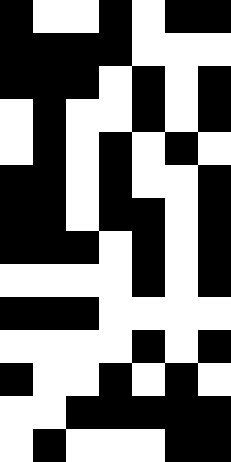[["black", "white", "white", "black", "white", "black", "black"], ["black", "black", "black", "black", "white", "white", "white"], ["black", "black", "black", "white", "black", "white", "black"], ["white", "black", "white", "white", "black", "white", "black"], ["white", "black", "white", "black", "white", "black", "white"], ["black", "black", "white", "black", "white", "white", "black"], ["black", "black", "white", "black", "black", "white", "black"], ["black", "black", "black", "white", "black", "white", "black"], ["white", "white", "white", "white", "black", "white", "black"], ["black", "black", "black", "white", "white", "white", "white"], ["white", "white", "white", "white", "black", "white", "black"], ["black", "white", "white", "black", "white", "black", "white"], ["white", "white", "black", "black", "black", "black", "black"], ["white", "black", "white", "white", "white", "black", "black"]]